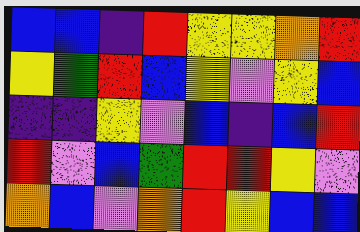[["blue", "blue", "indigo", "red", "yellow", "yellow", "orange", "red"], ["yellow", "green", "red", "blue", "yellow", "violet", "yellow", "blue"], ["indigo", "indigo", "yellow", "violet", "blue", "indigo", "blue", "red"], ["red", "violet", "blue", "green", "red", "red", "yellow", "violet"], ["orange", "blue", "violet", "orange", "red", "yellow", "blue", "blue"]]